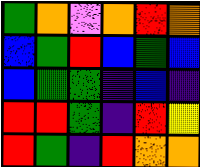[["green", "orange", "violet", "orange", "red", "orange"], ["blue", "green", "red", "blue", "green", "blue"], ["blue", "green", "green", "indigo", "blue", "indigo"], ["red", "red", "green", "indigo", "red", "yellow"], ["red", "green", "indigo", "red", "orange", "orange"]]